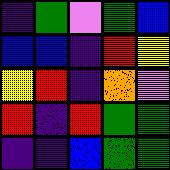[["indigo", "green", "violet", "green", "blue"], ["blue", "blue", "indigo", "red", "yellow"], ["yellow", "red", "indigo", "orange", "violet"], ["red", "indigo", "red", "green", "green"], ["indigo", "indigo", "blue", "green", "green"]]